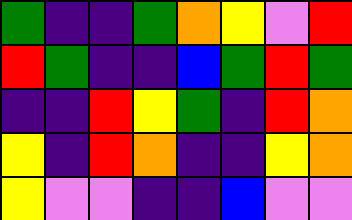[["green", "indigo", "indigo", "green", "orange", "yellow", "violet", "red"], ["red", "green", "indigo", "indigo", "blue", "green", "red", "green"], ["indigo", "indigo", "red", "yellow", "green", "indigo", "red", "orange"], ["yellow", "indigo", "red", "orange", "indigo", "indigo", "yellow", "orange"], ["yellow", "violet", "violet", "indigo", "indigo", "blue", "violet", "violet"]]